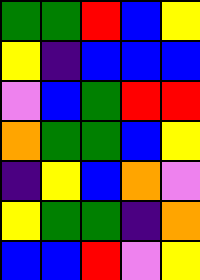[["green", "green", "red", "blue", "yellow"], ["yellow", "indigo", "blue", "blue", "blue"], ["violet", "blue", "green", "red", "red"], ["orange", "green", "green", "blue", "yellow"], ["indigo", "yellow", "blue", "orange", "violet"], ["yellow", "green", "green", "indigo", "orange"], ["blue", "blue", "red", "violet", "yellow"]]